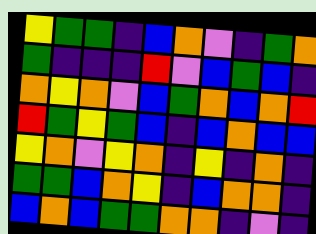[["yellow", "green", "green", "indigo", "blue", "orange", "violet", "indigo", "green", "orange"], ["green", "indigo", "indigo", "indigo", "red", "violet", "blue", "green", "blue", "indigo"], ["orange", "yellow", "orange", "violet", "blue", "green", "orange", "blue", "orange", "red"], ["red", "green", "yellow", "green", "blue", "indigo", "blue", "orange", "blue", "blue"], ["yellow", "orange", "violet", "yellow", "orange", "indigo", "yellow", "indigo", "orange", "indigo"], ["green", "green", "blue", "orange", "yellow", "indigo", "blue", "orange", "orange", "indigo"], ["blue", "orange", "blue", "green", "green", "orange", "orange", "indigo", "violet", "indigo"]]